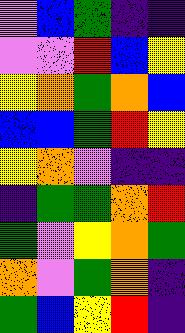[["violet", "blue", "green", "indigo", "indigo"], ["violet", "violet", "red", "blue", "yellow"], ["yellow", "orange", "green", "orange", "blue"], ["blue", "blue", "green", "red", "yellow"], ["yellow", "orange", "violet", "indigo", "indigo"], ["indigo", "green", "green", "orange", "red"], ["green", "violet", "yellow", "orange", "green"], ["orange", "violet", "green", "orange", "indigo"], ["green", "blue", "yellow", "red", "indigo"]]